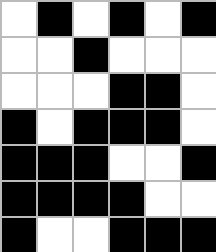[["white", "black", "white", "black", "white", "black"], ["white", "white", "black", "white", "white", "white"], ["white", "white", "white", "black", "black", "white"], ["black", "white", "black", "black", "black", "white"], ["black", "black", "black", "white", "white", "black"], ["black", "black", "black", "black", "white", "white"], ["black", "white", "white", "black", "black", "black"]]